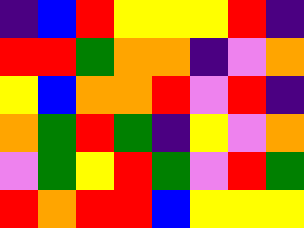[["indigo", "blue", "red", "yellow", "yellow", "yellow", "red", "indigo"], ["red", "red", "green", "orange", "orange", "indigo", "violet", "orange"], ["yellow", "blue", "orange", "orange", "red", "violet", "red", "indigo"], ["orange", "green", "red", "green", "indigo", "yellow", "violet", "orange"], ["violet", "green", "yellow", "red", "green", "violet", "red", "green"], ["red", "orange", "red", "red", "blue", "yellow", "yellow", "yellow"]]